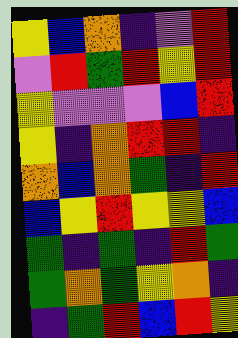[["yellow", "blue", "orange", "indigo", "violet", "red"], ["violet", "red", "green", "red", "yellow", "red"], ["yellow", "violet", "violet", "violet", "blue", "red"], ["yellow", "indigo", "orange", "red", "red", "indigo"], ["orange", "blue", "orange", "green", "indigo", "red"], ["blue", "yellow", "red", "yellow", "yellow", "blue"], ["green", "indigo", "green", "indigo", "red", "green"], ["green", "orange", "green", "yellow", "orange", "indigo"], ["indigo", "green", "red", "blue", "red", "yellow"]]